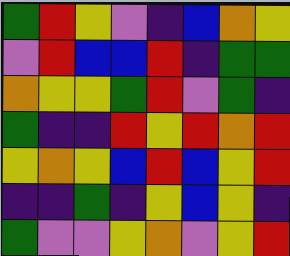[["green", "red", "yellow", "violet", "indigo", "blue", "orange", "yellow"], ["violet", "red", "blue", "blue", "red", "indigo", "green", "green"], ["orange", "yellow", "yellow", "green", "red", "violet", "green", "indigo"], ["green", "indigo", "indigo", "red", "yellow", "red", "orange", "red"], ["yellow", "orange", "yellow", "blue", "red", "blue", "yellow", "red"], ["indigo", "indigo", "green", "indigo", "yellow", "blue", "yellow", "indigo"], ["green", "violet", "violet", "yellow", "orange", "violet", "yellow", "red"]]